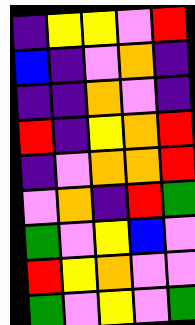[["indigo", "yellow", "yellow", "violet", "red"], ["blue", "indigo", "violet", "orange", "indigo"], ["indigo", "indigo", "orange", "violet", "indigo"], ["red", "indigo", "yellow", "orange", "red"], ["indigo", "violet", "orange", "orange", "red"], ["violet", "orange", "indigo", "red", "green"], ["green", "violet", "yellow", "blue", "violet"], ["red", "yellow", "orange", "violet", "violet"], ["green", "violet", "yellow", "violet", "green"]]